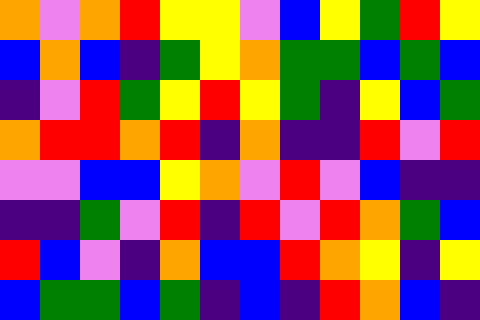[["orange", "violet", "orange", "red", "yellow", "yellow", "violet", "blue", "yellow", "green", "red", "yellow"], ["blue", "orange", "blue", "indigo", "green", "yellow", "orange", "green", "green", "blue", "green", "blue"], ["indigo", "violet", "red", "green", "yellow", "red", "yellow", "green", "indigo", "yellow", "blue", "green"], ["orange", "red", "red", "orange", "red", "indigo", "orange", "indigo", "indigo", "red", "violet", "red"], ["violet", "violet", "blue", "blue", "yellow", "orange", "violet", "red", "violet", "blue", "indigo", "indigo"], ["indigo", "indigo", "green", "violet", "red", "indigo", "red", "violet", "red", "orange", "green", "blue"], ["red", "blue", "violet", "indigo", "orange", "blue", "blue", "red", "orange", "yellow", "indigo", "yellow"], ["blue", "green", "green", "blue", "green", "indigo", "blue", "indigo", "red", "orange", "blue", "indigo"]]